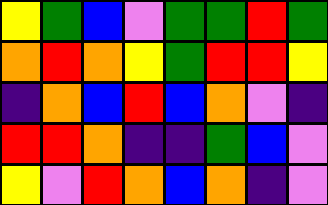[["yellow", "green", "blue", "violet", "green", "green", "red", "green"], ["orange", "red", "orange", "yellow", "green", "red", "red", "yellow"], ["indigo", "orange", "blue", "red", "blue", "orange", "violet", "indigo"], ["red", "red", "orange", "indigo", "indigo", "green", "blue", "violet"], ["yellow", "violet", "red", "orange", "blue", "orange", "indigo", "violet"]]